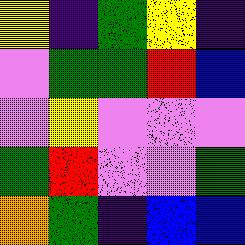[["yellow", "indigo", "green", "yellow", "indigo"], ["violet", "green", "green", "red", "blue"], ["violet", "yellow", "violet", "violet", "violet"], ["green", "red", "violet", "violet", "green"], ["orange", "green", "indigo", "blue", "blue"]]